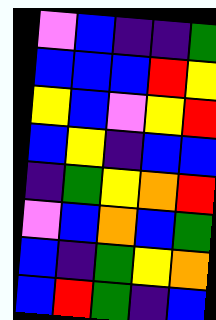[["violet", "blue", "indigo", "indigo", "green"], ["blue", "blue", "blue", "red", "yellow"], ["yellow", "blue", "violet", "yellow", "red"], ["blue", "yellow", "indigo", "blue", "blue"], ["indigo", "green", "yellow", "orange", "red"], ["violet", "blue", "orange", "blue", "green"], ["blue", "indigo", "green", "yellow", "orange"], ["blue", "red", "green", "indigo", "blue"]]